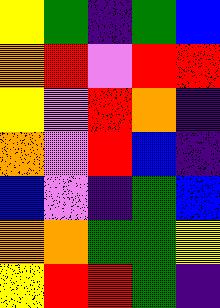[["yellow", "green", "indigo", "green", "blue"], ["orange", "red", "violet", "red", "red"], ["yellow", "violet", "red", "orange", "indigo"], ["orange", "violet", "red", "blue", "indigo"], ["blue", "violet", "indigo", "green", "blue"], ["orange", "orange", "green", "green", "yellow"], ["yellow", "red", "red", "green", "indigo"]]